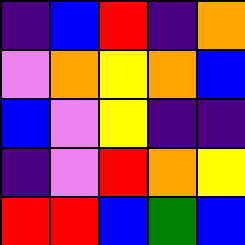[["indigo", "blue", "red", "indigo", "orange"], ["violet", "orange", "yellow", "orange", "blue"], ["blue", "violet", "yellow", "indigo", "indigo"], ["indigo", "violet", "red", "orange", "yellow"], ["red", "red", "blue", "green", "blue"]]